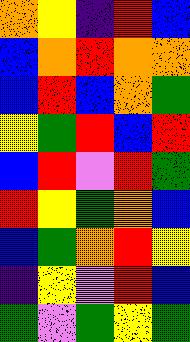[["orange", "yellow", "indigo", "red", "blue"], ["blue", "orange", "red", "orange", "orange"], ["blue", "red", "blue", "orange", "green"], ["yellow", "green", "red", "blue", "red"], ["blue", "red", "violet", "red", "green"], ["red", "yellow", "green", "orange", "blue"], ["blue", "green", "orange", "red", "yellow"], ["indigo", "yellow", "violet", "red", "blue"], ["green", "violet", "green", "yellow", "green"]]